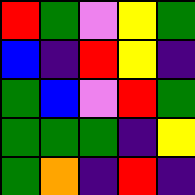[["red", "green", "violet", "yellow", "green"], ["blue", "indigo", "red", "yellow", "indigo"], ["green", "blue", "violet", "red", "green"], ["green", "green", "green", "indigo", "yellow"], ["green", "orange", "indigo", "red", "indigo"]]